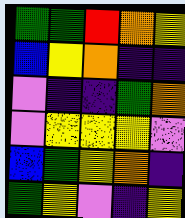[["green", "green", "red", "orange", "yellow"], ["blue", "yellow", "orange", "indigo", "indigo"], ["violet", "indigo", "indigo", "green", "orange"], ["violet", "yellow", "yellow", "yellow", "violet"], ["blue", "green", "yellow", "orange", "indigo"], ["green", "yellow", "violet", "indigo", "yellow"]]